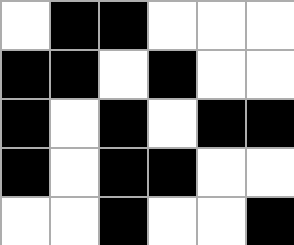[["white", "black", "black", "white", "white", "white"], ["black", "black", "white", "black", "white", "white"], ["black", "white", "black", "white", "black", "black"], ["black", "white", "black", "black", "white", "white"], ["white", "white", "black", "white", "white", "black"]]